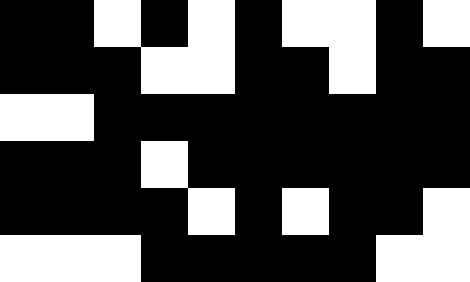[["black", "black", "white", "black", "white", "black", "white", "white", "black", "white"], ["black", "black", "black", "white", "white", "black", "black", "white", "black", "black"], ["white", "white", "black", "black", "black", "black", "black", "black", "black", "black"], ["black", "black", "black", "white", "black", "black", "black", "black", "black", "black"], ["black", "black", "black", "black", "white", "black", "white", "black", "black", "white"], ["white", "white", "white", "black", "black", "black", "black", "black", "white", "white"]]